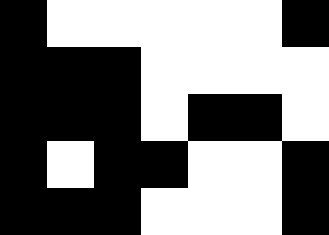[["black", "white", "white", "white", "white", "white", "black"], ["black", "black", "black", "white", "white", "white", "white"], ["black", "black", "black", "white", "black", "black", "white"], ["black", "white", "black", "black", "white", "white", "black"], ["black", "black", "black", "white", "white", "white", "black"]]